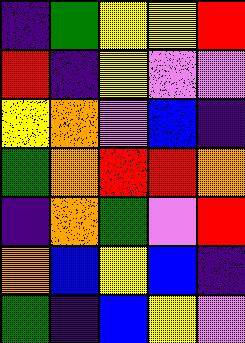[["indigo", "green", "yellow", "yellow", "red"], ["red", "indigo", "yellow", "violet", "violet"], ["yellow", "orange", "violet", "blue", "indigo"], ["green", "orange", "red", "red", "orange"], ["indigo", "orange", "green", "violet", "red"], ["orange", "blue", "yellow", "blue", "indigo"], ["green", "indigo", "blue", "yellow", "violet"]]